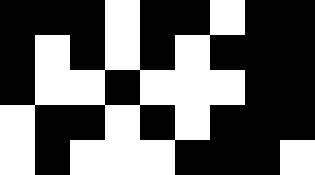[["black", "black", "black", "white", "black", "black", "white", "black", "black"], ["black", "white", "black", "white", "black", "white", "black", "black", "black"], ["black", "white", "white", "black", "white", "white", "white", "black", "black"], ["white", "black", "black", "white", "black", "white", "black", "black", "black"], ["white", "black", "white", "white", "white", "black", "black", "black", "white"]]